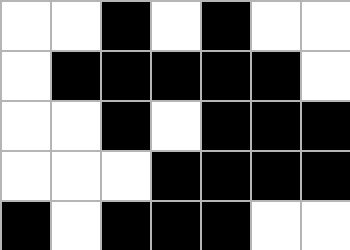[["white", "white", "black", "white", "black", "white", "white"], ["white", "black", "black", "black", "black", "black", "white"], ["white", "white", "black", "white", "black", "black", "black"], ["white", "white", "white", "black", "black", "black", "black"], ["black", "white", "black", "black", "black", "white", "white"]]